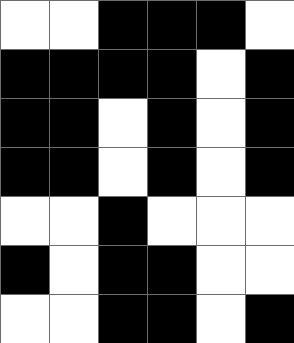[["white", "white", "black", "black", "black", "white"], ["black", "black", "black", "black", "white", "black"], ["black", "black", "white", "black", "white", "black"], ["black", "black", "white", "black", "white", "black"], ["white", "white", "black", "white", "white", "white"], ["black", "white", "black", "black", "white", "white"], ["white", "white", "black", "black", "white", "black"]]